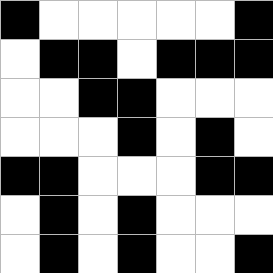[["black", "white", "white", "white", "white", "white", "black"], ["white", "black", "black", "white", "black", "black", "black"], ["white", "white", "black", "black", "white", "white", "white"], ["white", "white", "white", "black", "white", "black", "white"], ["black", "black", "white", "white", "white", "black", "black"], ["white", "black", "white", "black", "white", "white", "white"], ["white", "black", "white", "black", "white", "white", "black"]]